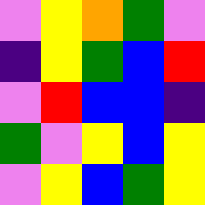[["violet", "yellow", "orange", "green", "violet"], ["indigo", "yellow", "green", "blue", "red"], ["violet", "red", "blue", "blue", "indigo"], ["green", "violet", "yellow", "blue", "yellow"], ["violet", "yellow", "blue", "green", "yellow"]]